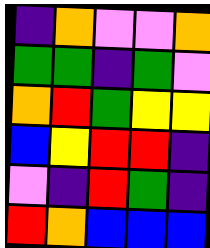[["indigo", "orange", "violet", "violet", "orange"], ["green", "green", "indigo", "green", "violet"], ["orange", "red", "green", "yellow", "yellow"], ["blue", "yellow", "red", "red", "indigo"], ["violet", "indigo", "red", "green", "indigo"], ["red", "orange", "blue", "blue", "blue"]]